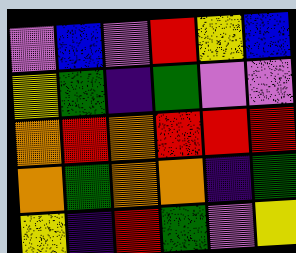[["violet", "blue", "violet", "red", "yellow", "blue"], ["yellow", "green", "indigo", "green", "violet", "violet"], ["orange", "red", "orange", "red", "red", "red"], ["orange", "green", "orange", "orange", "indigo", "green"], ["yellow", "indigo", "red", "green", "violet", "yellow"]]